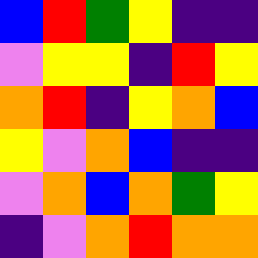[["blue", "red", "green", "yellow", "indigo", "indigo"], ["violet", "yellow", "yellow", "indigo", "red", "yellow"], ["orange", "red", "indigo", "yellow", "orange", "blue"], ["yellow", "violet", "orange", "blue", "indigo", "indigo"], ["violet", "orange", "blue", "orange", "green", "yellow"], ["indigo", "violet", "orange", "red", "orange", "orange"]]